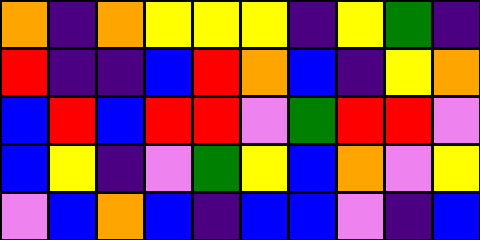[["orange", "indigo", "orange", "yellow", "yellow", "yellow", "indigo", "yellow", "green", "indigo"], ["red", "indigo", "indigo", "blue", "red", "orange", "blue", "indigo", "yellow", "orange"], ["blue", "red", "blue", "red", "red", "violet", "green", "red", "red", "violet"], ["blue", "yellow", "indigo", "violet", "green", "yellow", "blue", "orange", "violet", "yellow"], ["violet", "blue", "orange", "blue", "indigo", "blue", "blue", "violet", "indigo", "blue"]]